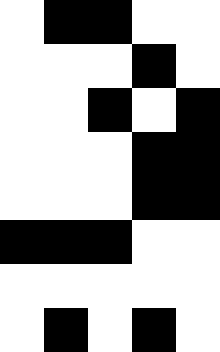[["white", "black", "black", "white", "white"], ["white", "white", "white", "black", "white"], ["white", "white", "black", "white", "black"], ["white", "white", "white", "black", "black"], ["white", "white", "white", "black", "black"], ["black", "black", "black", "white", "white"], ["white", "white", "white", "white", "white"], ["white", "black", "white", "black", "white"]]